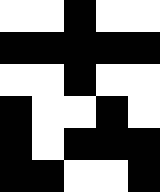[["white", "white", "black", "white", "white"], ["black", "black", "black", "black", "black"], ["white", "white", "black", "white", "white"], ["black", "white", "white", "black", "white"], ["black", "white", "black", "black", "black"], ["black", "black", "white", "white", "black"]]